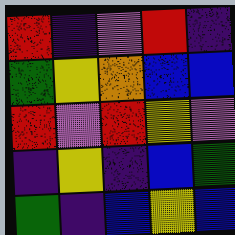[["red", "indigo", "violet", "red", "indigo"], ["green", "yellow", "orange", "blue", "blue"], ["red", "violet", "red", "yellow", "violet"], ["indigo", "yellow", "indigo", "blue", "green"], ["green", "indigo", "blue", "yellow", "blue"]]